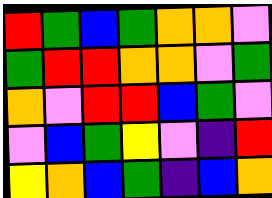[["red", "green", "blue", "green", "orange", "orange", "violet"], ["green", "red", "red", "orange", "orange", "violet", "green"], ["orange", "violet", "red", "red", "blue", "green", "violet"], ["violet", "blue", "green", "yellow", "violet", "indigo", "red"], ["yellow", "orange", "blue", "green", "indigo", "blue", "orange"]]